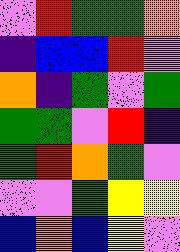[["violet", "red", "green", "green", "orange"], ["indigo", "blue", "blue", "red", "violet"], ["orange", "indigo", "green", "violet", "green"], ["green", "green", "violet", "red", "indigo"], ["green", "red", "orange", "green", "violet"], ["violet", "violet", "green", "yellow", "yellow"], ["blue", "orange", "blue", "yellow", "violet"]]